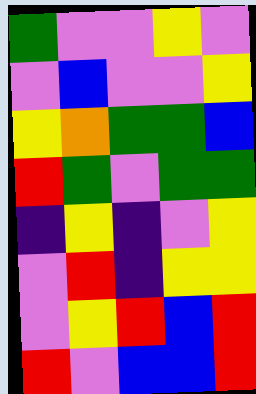[["green", "violet", "violet", "yellow", "violet"], ["violet", "blue", "violet", "violet", "yellow"], ["yellow", "orange", "green", "green", "blue"], ["red", "green", "violet", "green", "green"], ["indigo", "yellow", "indigo", "violet", "yellow"], ["violet", "red", "indigo", "yellow", "yellow"], ["violet", "yellow", "red", "blue", "red"], ["red", "violet", "blue", "blue", "red"]]